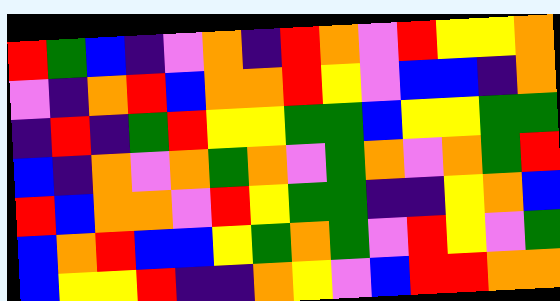[["red", "green", "blue", "indigo", "violet", "orange", "indigo", "red", "orange", "violet", "red", "yellow", "yellow", "orange"], ["violet", "indigo", "orange", "red", "blue", "orange", "orange", "red", "yellow", "violet", "blue", "blue", "indigo", "orange"], ["indigo", "red", "indigo", "green", "red", "yellow", "yellow", "green", "green", "blue", "yellow", "yellow", "green", "green"], ["blue", "indigo", "orange", "violet", "orange", "green", "orange", "violet", "green", "orange", "violet", "orange", "green", "red"], ["red", "blue", "orange", "orange", "violet", "red", "yellow", "green", "green", "indigo", "indigo", "yellow", "orange", "blue"], ["blue", "orange", "red", "blue", "blue", "yellow", "green", "orange", "green", "violet", "red", "yellow", "violet", "green"], ["blue", "yellow", "yellow", "red", "indigo", "indigo", "orange", "yellow", "violet", "blue", "red", "red", "orange", "orange"]]